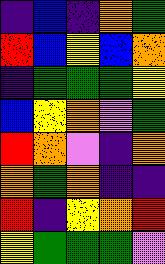[["indigo", "blue", "indigo", "orange", "green"], ["red", "blue", "yellow", "blue", "orange"], ["indigo", "green", "green", "green", "yellow"], ["blue", "yellow", "orange", "violet", "green"], ["red", "orange", "violet", "indigo", "orange"], ["orange", "green", "orange", "indigo", "indigo"], ["red", "indigo", "yellow", "orange", "red"], ["yellow", "green", "green", "green", "violet"]]